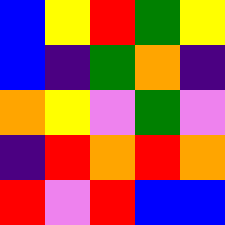[["blue", "yellow", "red", "green", "yellow"], ["blue", "indigo", "green", "orange", "indigo"], ["orange", "yellow", "violet", "green", "violet"], ["indigo", "red", "orange", "red", "orange"], ["red", "violet", "red", "blue", "blue"]]